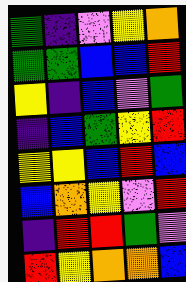[["green", "indigo", "violet", "yellow", "orange"], ["green", "green", "blue", "blue", "red"], ["yellow", "indigo", "blue", "violet", "green"], ["indigo", "blue", "green", "yellow", "red"], ["yellow", "yellow", "blue", "red", "blue"], ["blue", "orange", "yellow", "violet", "red"], ["indigo", "red", "red", "green", "violet"], ["red", "yellow", "orange", "orange", "blue"]]